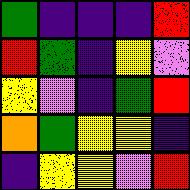[["green", "indigo", "indigo", "indigo", "red"], ["red", "green", "indigo", "yellow", "violet"], ["yellow", "violet", "indigo", "green", "red"], ["orange", "green", "yellow", "yellow", "indigo"], ["indigo", "yellow", "yellow", "violet", "red"]]